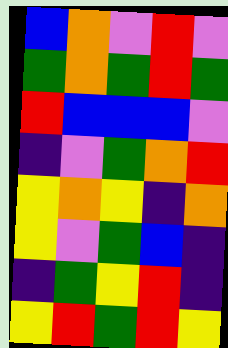[["blue", "orange", "violet", "red", "violet"], ["green", "orange", "green", "red", "green"], ["red", "blue", "blue", "blue", "violet"], ["indigo", "violet", "green", "orange", "red"], ["yellow", "orange", "yellow", "indigo", "orange"], ["yellow", "violet", "green", "blue", "indigo"], ["indigo", "green", "yellow", "red", "indigo"], ["yellow", "red", "green", "red", "yellow"]]